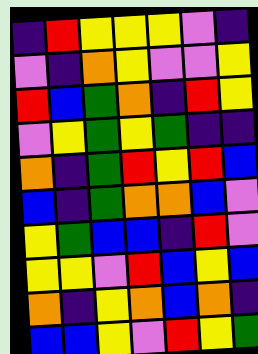[["indigo", "red", "yellow", "yellow", "yellow", "violet", "indigo"], ["violet", "indigo", "orange", "yellow", "violet", "violet", "yellow"], ["red", "blue", "green", "orange", "indigo", "red", "yellow"], ["violet", "yellow", "green", "yellow", "green", "indigo", "indigo"], ["orange", "indigo", "green", "red", "yellow", "red", "blue"], ["blue", "indigo", "green", "orange", "orange", "blue", "violet"], ["yellow", "green", "blue", "blue", "indigo", "red", "violet"], ["yellow", "yellow", "violet", "red", "blue", "yellow", "blue"], ["orange", "indigo", "yellow", "orange", "blue", "orange", "indigo"], ["blue", "blue", "yellow", "violet", "red", "yellow", "green"]]